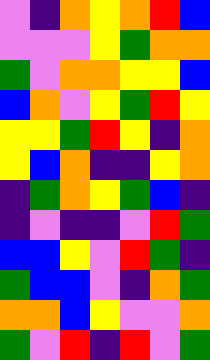[["violet", "indigo", "orange", "yellow", "orange", "red", "blue"], ["violet", "violet", "violet", "yellow", "green", "orange", "orange"], ["green", "violet", "orange", "orange", "yellow", "yellow", "blue"], ["blue", "orange", "violet", "yellow", "green", "red", "yellow"], ["yellow", "yellow", "green", "red", "yellow", "indigo", "orange"], ["yellow", "blue", "orange", "indigo", "indigo", "yellow", "orange"], ["indigo", "green", "orange", "yellow", "green", "blue", "indigo"], ["indigo", "violet", "indigo", "indigo", "violet", "red", "green"], ["blue", "blue", "yellow", "violet", "red", "green", "indigo"], ["green", "blue", "blue", "violet", "indigo", "orange", "green"], ["orange", "orange", "blue", "yellow", "violet", "violet", "orange"], ["green", "violet", "red", "indigo", "red", "violet", "green"]]